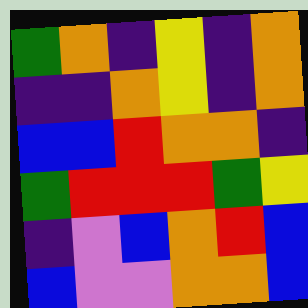[["green", "orange", "indigo", "yellow", "indigo", "orange"], ["indigo", "indigo", "orange", "yellow", "indigo", "orange"], ["blue", "blue", "red", "orange", "orange", "indigo"], ["green", "red", "red", "red", "green", "yellow"], ["indigo", "violet", "blue", "orange", "red", "blue"], ["blue", "violet", "violet", "orange", "orange", "blue"]]